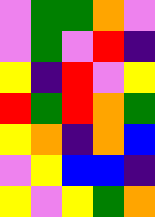[["violet", "green", "green", "orange", "violet"], ["violet", "green", "violet", "red", "indigo"], ["yellow", "indigo", "red", "violet", "yellow"], ["red", "green", "red", "orange", "green"], ["yellow", "orange", "indigo", "orange", "blue"], ["violet", "yellow", "blue", "blue", "indigo"], ["yellow", "violet", "yellow", "green", "orange"]]